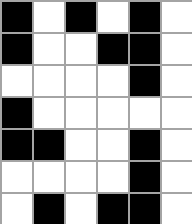[["black", "white", "black", "white", "black", "white"], ["black", "white", "white", "black", "black", "white"], ["white", "white", "white", "white", "black", "white"], ["black", "white", "white", "white", "white", "white"], ["black", "black", "white", "white", "black", "white"], ["white", "white", "white", "white", "black", "white"], ["white", "black", "white", "black", "black", "white"]]